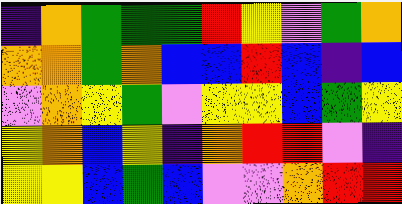[["indigo", "orange", "green", "green", "green", "red", "yellow", "violet", "green", "orange"], ["orange", "orange", "green", "orange", "blue", "blue", "red", "blue", "indigo", "blue"], ["violet", "orange", "yellow", "green", "violet", "yellow", "yellow", "blue", "green", "yellow"], ["yellow", "orange", "blue", "yellow", "indigo", "orange", "red", "red", "violet", "indigo"], ["yellow", "yellow", "blue", "green", "blue", "violet", "violet", "orange", "red", "red"]]